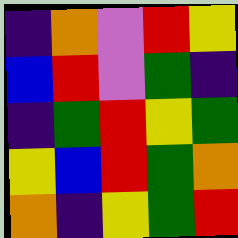[["indigo", "orange", "violet", "red", "yellow"], ["blue", "red", "violet", "green", "indigo"], ["indigo", "green", "red", "yellow", "green"], ["yellow", "blue", "red", "green", "orange"], ["orange", "indigo", "yellow", "green", "red"]]